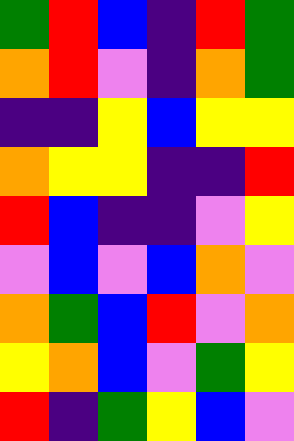[["green", "red", "blue", "indigo", "red", "green"], ["orange", "red", "violet", "indigo", "orange", "green"], ["indigo", "indigo", "yellow", "blue", "yellow", "yellow"], ["orange", "yellow", "yellow", "indigo", "indigo", "red"], ["red", "blue", "indigo", "indigo", "violet", "yellow"], ["violet", "blue", "violet", "blue", "orange", "violet"], ["orange", "green", "blue", "red", "violet", "orange"], ["yellow", "orange", "blue", "violet", "green", "yellow"], ["red", "indigo", "green", "yellow", "blue", "violet"]]